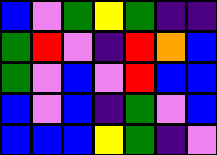[["blue", "violet", "green", "yellow", "green", "indigo", "indigo"], ["green", "red", "violet", "indigo", "red", "orange", "blue"], ["green", "violet", "blue", "violet", "red", "blue", "blue"], ["blue", "violet", "blue", "indigo", "green", "violet", "blue"], ["blue", "blue", "blue", "yellow", "green", "indigo", "violet"]]